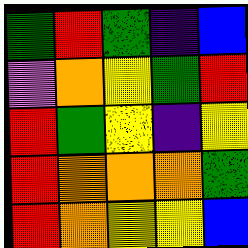[["green", "red", "green", "indigo", "blue"], ["violet", "orange", "yellow", "green", "red"], ["red", "green", "yellow", "indigo", "yellow"], ["red", "orange", "orange", "orange", "green"], ["red", "orange", "yellow", "yellow", "blue"]]